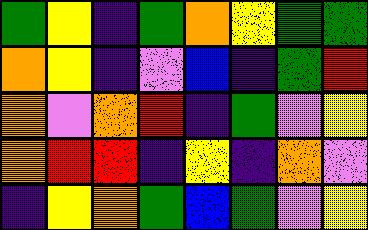[["green", "yellow", "indigo", "green", "orange", "yellow", "green", "green"], ["orange", "yellow", "indigo", "violet", "blue", "indigo", "green", "red"], ["orange", "violet", "orange", "red", "indigo", "green", "violet", "yellow"], ["orange", "red", "red", "indigo", "yellow", "indigo", "orange", "violet"], ["indigo", "yellow", "orange", "green", "blue", "green", "violet", "yellow"]]